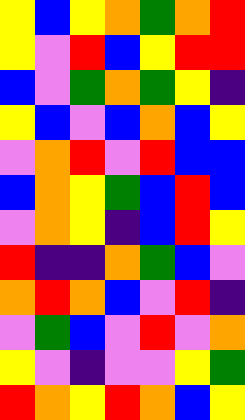[["yellow", "blue", "yellow", "orange", "green", "orange", "red"], ["yellow", "violet", "red", "blue", "yellow", "red", "red"], ["blue", "violet", "green", "orange", "green", "yellow", "indigo"], ["yellow", "blue", "violet", "blue", "orange", "blue", "yellow"], ["violet", "orange", "red", "violet", "red", "blue", "blue"], ["blue", "orange", "yellow", "green", "blue", "red", "blue"], ["violet", "orange", "yellow", "indigo", "blue", "red", "yellow"], ["red", "indigo", "indigo", "orange", "green", "blue", "violet"], ["orange", "red", "orange", "blue", "violet", "red", "indigo"], ["violet", "green", "blue", "violet", "red", "violet", "orange"], ["yellow", "violet", "indigo", "violet", "violet", "yellow", "green"], ["red", "orange", "yellow", "red", "orange", "blue", "yellow"]]